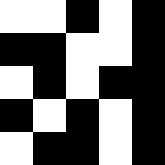[["white", "white", "black", "white", "black"], ["black", "black", "white", "white", "black"], ["white", "black", "white", "black", "black"], ["black", "white", "black", "white", "black"], ["white", "black", "black", "white", "black"]]